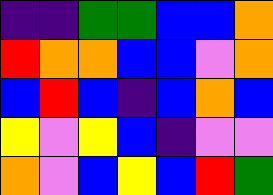[["indigo", "indigo", "green", "green", "blue", "blue", "orange"], ["red", "orange", "orange", "blue", "blue", "violet", "orange"], ["blue", "red", "blue", "indigo", "blue", "orange", "blue"], ["yellow", "violet", "yellow", "blue", "indigo", "violet", "violet"], ["orange", "violet", "blue", "yellow", "blue", "red", "green"]]